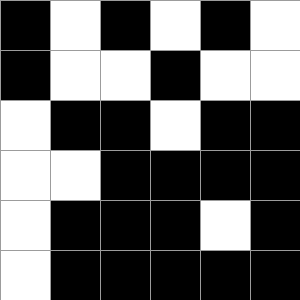[["black", "white", "black", "white", "black", "white"], ["black", "white", "white", "black", "white", "white"], ["white", "black", "black", "white", "black", "black"], ["white", "white", "black", "black", "black", "black"], ["white", "black", "black", "black", "white", "black"], ["white", "black", "black", "black", "black", "black"]]